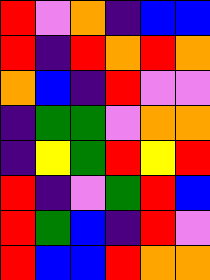[["red", "violet", "orange", "indigo", "blue", "blue"], ["red", "indigo", "red", "orange", "red", "orange"], ["orange", "blue", "indigo", "red", "violet", "violet"], ["indigo", "green", "green", "violet", "orange", "orange"], ["indigo", "yellow", "green", "red", "yellow", "red"], ["red", "indigo", "violet", "green", "red", "blue"], ["red", "green", "blue", "indigo", "red", "violet"], ["red", "blue", "blue", "red", "orange", "orange"]]